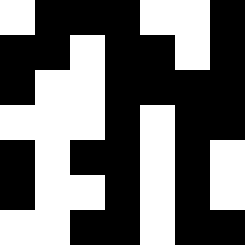[["white", "black", "black", "black", "white", "white", "black"], ["black", "black", "white", "black", "black", "white", "black"], ["black", "white", "white", "black", "black", "black", "black"], ["white", "white", "white", "black", "white", "black", "black"], ["black", "white", "black", "black", "white", "black", "white"], ["black", "white", "white", "black", "white", "black", "white"], ["white", "white", "black", "black", "white", "black", "black"]]